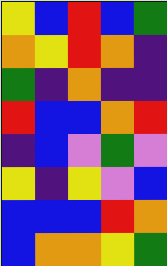[["yellow", "blue", "red", "blue", "green"], ["orange", "yellow", "red", "orange", "indigo"], ["green", "indigo", "orange", "indigo", "indigo"], ["red", "blue", "blue", "orange", "red"], ["indigo", "blue", "violet", "green", "violet"], ["yellow", "indigo", "yellow", "violet", "blue"], ["blue", "blue", "blue", "red", "orange"], ["blue", "orange", "orange", "yellow", "green"]]